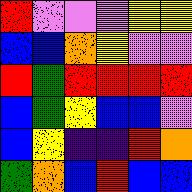[["red", "violet", "violet", "violet", "yellow", "yellow"], ["blue", "blue", "orange", "yellow", "violet", "violet"], ["red", "green", "red", "red", "red", "red"], ["blue", "green", "yellow", "blue", "blue", "violet"], ["blue", "yellow", "indigo", "indigo", "red", "orange"], ["green", "orange", "blue", "red", "blue", "blue"]]